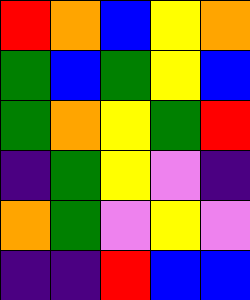[["red", "orange", "blue", "yellow", "orange"], ["green", "blue", "green", "yellow", "blue"], ["green", "orange", "yellow", "green", "red"], ["indigo", "green", "yellow", "violet", "indigo"], ["orange", "green", "violet", "yellow", "violet"], ["indigo", "indigo", "red", "blue", "blue"]]